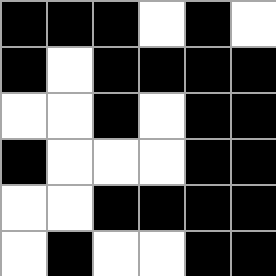[["black", "black", "black", "white", "black", "white"], ["black", "white", "black", "black", "black", "black"], ["white", "white", "black", "white", "black", "black"], ["black", "white", "white", "white", "black", "black"], ["white", "white", "black", "black", "black", "black"], ["white", "black", "white", "white", "black", "black"]]